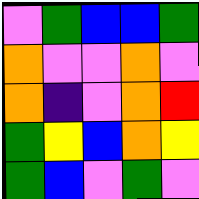[["violet", "green", "blue", "blue", "green"], ["orange", "violet", "violet", "orange", "violet"], ["orange", "indigo", "violet", "orange", "red"], ["green", "yellow", "blue", "orange", "yellow"], ["green", "blue", "violet", "green", "violet"]]